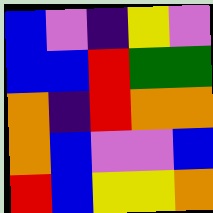[["blue", "violet", "indigo", "yellow", "violet"], ["blue", "blue", "red", "green", "green"], ["orange", "indigo", "red", "orange", "orange"], ["orange", "blue", "violet", "violet", "blue"], ["red", "blue", "yellow", "yellow", "orange"]]